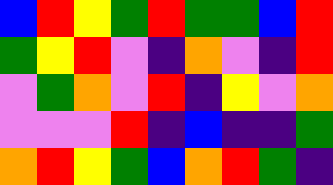[["blue", "red", "yellow", "green", "red", "green", "green", "blue", "red"], ["green", "yellow", "red", "violet", "indigo", "orange", "violet", "indigo", "red"], ["violet", "green", "orange", "violet", "red", "indigo", "yellow", "violet", "orange"], ["violet", "violet", "violet", "red", "indigo", "blue", "indigo", "indigo", "green"], ["orange", "red", "yellow", "green", "blue", "orange", "red", "green", "indigo"]]